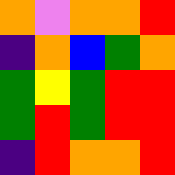[["orange", "violet", "orange", "orange", "red"], ["indigo", "orange", "blue", "green", "orange"], ["green", "yellow", "green", "red", "red"], ["green", "red", "green", "red", "red"], ["indigo", "red", "orange", "orange", "red"]]